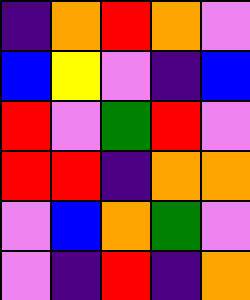[["indigo", "orange", "red", "orange", "violet"], ["blue", "yellow", "violet", "indigo", "blue"], ["red", "violet", "green", "red", "violet"], ["red", "red", "indigo", "orange", "orange"], ["violet", "blue", "orange", "green", "violet"], ["violet", "indigo", "red", "indigo", "orange"]]